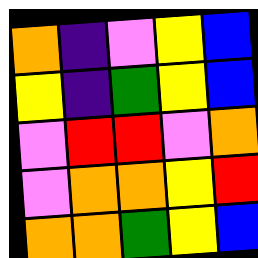[["orange", "indigo", "violet", "yellow", "blue"], ["yellow", "indigo", "green", "yellow", "blue"], ["violet", "red", "red", "violet", "orange"], ["violet", "orange", "orange", "yellow", "red"], ["orange", "orange", "green", "yellow", "blue"]]